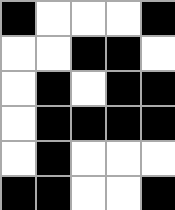[["black", "white", "white", "white", "black"], ["white", "white", "black", "black", "white"], ["white", "black", "white", "black", "black"], ["white", "black", "black", "black", "black"], ["white", "black", "white", "white", "white"], ["black", "black", "white", "white", "black"]]